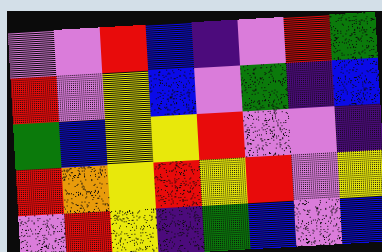[["violet", "violet", "red", "blue", "indigo", "violet", "red", "green"], ["red", "violet", "yellow", "blue", "violet", "green", "indigo", "blue"], ["green", "blue", "yellow", "yellow", "red", "violet", "violet", "indigo"], ["red", "orange", "yellow", "red", "yellow", "red", "violet", "yellow"], ["violet", "red", "yellow", "indigo", "green", "blue", "violet", "blue"]]